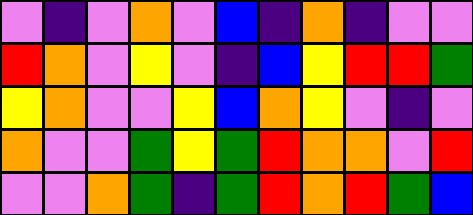[["violet", "indigo", "violet", "orange", "violet", "blue", "indigo", "orange", "indigo", "violet", "violet"], ["red", "orange", "violet", "yellow", "violet", "indigo", "blue", "yellow", "red", "red", "green"], ["yellow", "orange", "violet", "violet", "yellow", "blue", "orange", "yellow", "violet", "indigo", "violet"], ["orange", "violet", "violet", "green", "yellow", "green", "red", "orange", "orange", "violet", "red"], ["violet", "violet", "orange", "green", "indigo", "green", "red", "orange", "red", "green", "blue"]]